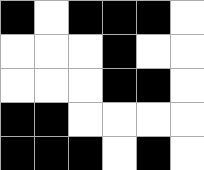[["black", "white", "black", "black", "black", "white"], ["white", "white", "white", "black", "white", "white"], ["white", "white", "white", "black", "black", "white"], ["black", "black", "white", "white", "white", "white"], ["black", "black", "black", "white", "black", "white"]]